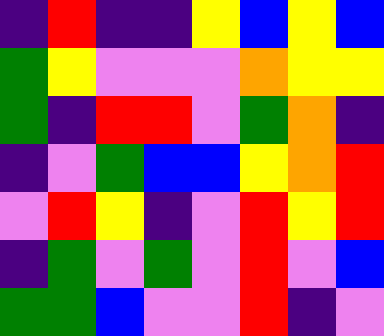[["indigo", "red", "indigo", "indigo", "yellow", "blue", "yellow", "blue"], ["green", "yellow", "violet", "violet", "violet", "orange", "yellow", "yellow"], ["green", "indigo", "red", "red", "violet", "green", "orange", "indigo"], ["indigo", "violet", "green", "blue", "blue", "yellow", "orange", "red"], ["violet", "red", "yellow", "indigo", "violet", "red", "yellow", "red"], ["indigo", "green", "violet", "green", "violet", "red", "violet", "blue"], ["green", "green", "blue", "violet", "violet", "red", "indigo", "violet"]]